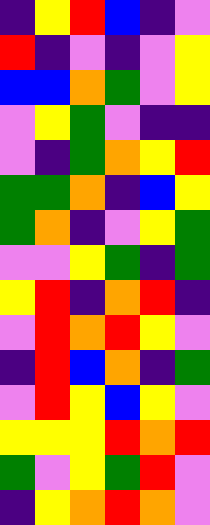[["indigo", "yellow", "red", "blue", "indigo", "violet"], ["red", "indigo", "violet", "indigo", "violet", "yellow"], ["blue", "blue", "orange", "green", "violet", "yellow"], ["violet", "yellow", "green", "violet", "indigo", "indigo"], ["violet", "indigo", "green", "orange", "yellow", "red"], ["green", "green", "orange", "indigo", "blue", "yellow"], ["green", "orange", "indigo", "violet", "yellow", "green"], ["violet", "violet", "yellow", "green", "indigo", "green"], ["yellow", "red", "indigo", "orange", "red", "indigo"], ["violet", "red", "orange", "red", "yellow", "violet"], ["indigo", "red", "blue", "orange", "indigo", "green"], ["violet", "red", "yellow", "blue", "yellow", "violet"], ["yellow", "yellow", "yellow", "red", "orange", "red"], ["green", "violet", "yellow", "green", "red", "violet"], ["indigo", "yellow", "orange", "red", "orange", "violet"]]